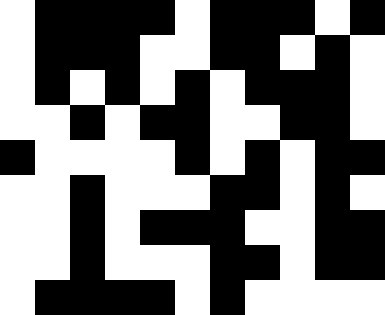[["white", "black", "black", "black", "black", "white", "black", "black", "black", "white", "black"], ["white", "black", "black", "black", "white", "white", "black", "black", "white", "black", "white"], ["white", "black", "white", "black", "white", "black", "white", "black", "black", "black", "white"], ["white", "white", "black", "white", "black", "black", "white", "white", "black", "black", "white"], ["black", "white", "white", "white", "white", "black", "white", "black", "white", "black", "black"], ["white", "white", "black", "white", "white", "white", "black", "black", "white", "black", "white"], ["white", "white", "black", "white", "black", "black", "black", "white", "white", "black", "black"], ["white", "white", "black", "white", "white", "white", "black", "black", "white", "black", "black"], ["white", "black", "black", "black", "black", "white", "black", "white", "white", "white", "white"]]